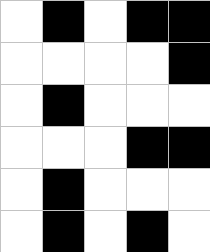[["white", "black", "white", "black", "black"], ["white", "white", "white", "white", "black"], ["white", "black", "white", "white", "white"], ["white", "white", "white", "black", "black"], ["white", "black", "white", "white", "white"], ["white", "black", "white", "black", "white"]]